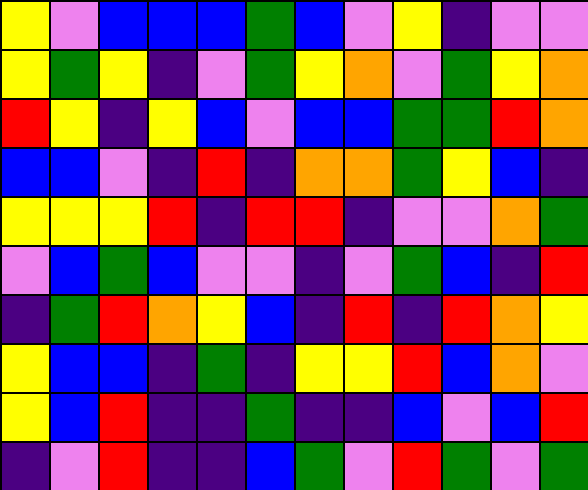[["yellow", "violet", "blue", "blue", "blue", "green", "blue", "violet", "yellow", "indigo", "violet", "violet"], ["yellow", "green", "yellow", "indigo", "violet", "green", "yellow", "orange", "violet", "green", "yellow", "orange"], ["red", "yellow", "indigo", "yellow", "blue", "violet", "blue", "blue", "green", "green", "red", "orange"], ["blue", "blue", "violet", "indigo", "red", "indigo", "orange", "orange", "green", "yellow", "blue", "indigo"], ["yellow", "yellow", "yellow", "red", "indigo", "red", "red", "indigo", "violet", "violet", "orange", "green"], ["violet", "blue", "green", "blue", "violet", "violet", "indigo", "violet", "green", "blue", "indigo", "red"], ["indigo", "green", "red", "orange", "yellow", "blue", "indigo", "red", "indigo", "red", "orange", "yellow"], ["yellow", "blue", "blue", "indigo", "green", "indigo", "yellow", "yellow", "red", "blue", "orange", "violet"], ["yellow", "blue", "red", "indigo", "indigo", "green", "indigo", "indigo", "blue", "violet", "blue", "red"], ["indigo", "violet", "red", "indigo", "indigo", "blue", "green", "violet", "red", "green", "violet", "green"]]